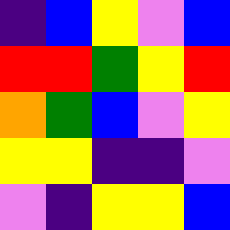[["indigo", "blue", "yellow", "violet", "blue"], ["red", "red", "green", "yellow", "red"], ["orange", "green", "blue", "violet", "yellow"], ["yellow", "yellow", "indigo", "indigo", "violet"], ["violet", "indigo", "yellow", "yellow", "blue"]]